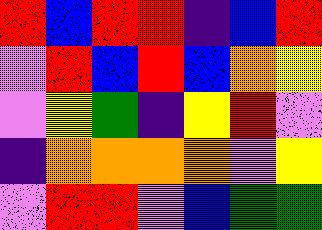[["red", "blue", "red", "red", "indigo", "blue", "red"], ["violet", "red", "blue", "red", "blue", "orange", "yellow"], ["violet", "yellow", "green", "indigo", "yellow", "red", "violet"], ["indigo", "orange", "orange", "orange", "orange", "violet", "yellow"], ["violet", "red", "red", "violet", "blue", "green", "green"]]